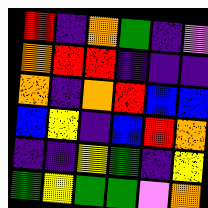[["red", "indigo", "orange", "green", "indigo", "violet"], ["orange", "red", "red", "indigo", "indigo", "indigo"], ["orange", "indigo", "orange", "red", "blue", "blue"], ["blue", "yellow", "indigo", "blue", "red", "orange"], ["indigo", "indigo", "yellow", "green", "indigo", "yellow"], ["green", "yellow", "green", "green", "violet", "orange"]]